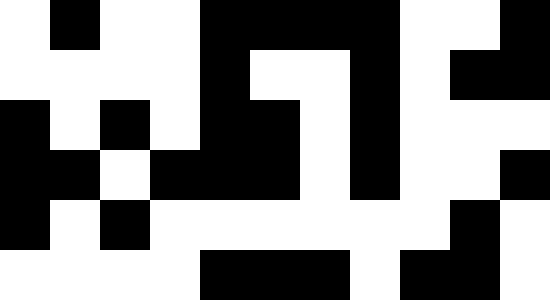[["white", "black", "white", "white", "black", "black", "black", "black", "white", "white", "black"], ["white", "white", "white", "white", "black", "white", "white", "black", "white", "black", "black"], ["black", "white", "black", "white", "black", "black", "white", "black", "white", "white", "white"], ["black", "black", "white", "black", "black", "black", "white", "black", "white", "white", "black"], ["black", "white", "black", "white", "white", "white", "white", "white", "white", "black", "white"], ["white", "white", "white", "white", "black", "black", "black", "white", "black", "black", "white"]]